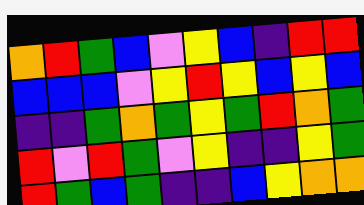[["orange", "red", "green", "blue", "violet", "yellow", "blue", "indigo", "red", "red"], ["blue", "blue", "blue", "violet", "yellow", "red", "yellow", "blue", "yellow", "blue"], ["indigo", "indigo", "green", "orange", "green", "yellow", "green", "red", "orange", "green"], ["red", "violet", "red", "green", "violet", "yellow", "indigo", "indigo", "yellow", "green"], ["red", "green", "blue", "green", "indigo", "indigo", "blue", "yellow", "orange", "orange"]]